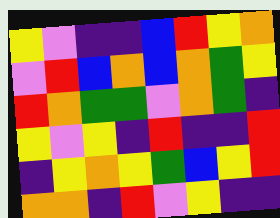[["yellow", "violet", "indigo", "indigo", "blue", "red", "yellow", "orange"], ["violet", "red", "blue", "orange", "blue", "orange", "green", "yellow"], ["red", "orange", "green", "green", "violet", "orange", "green", "indigo"], ["yellow", "violet", "yellow", "indigo", "red", "indigo", "indigo", "red"], ["indigo", "yellow", "orange", "yellow", "green", "blue", "yellow", "red"], ["orange", "orange", "indigo", "red", "violet", "yellow", "indigo", "indigo"]]